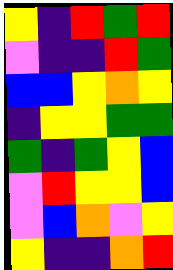[["yellow", "indigo", "red", "green", "red"], ["violet", "indigo", "indigo", "red", "green"], ["blue", "blue", "yellow", "orange", "yellow"], ["indigo", "yellow", "yellow", "green", "green"], ["green", "indigo", "green", "yellow", "blue"], ["violet", "red", "yellow", "yellow", "blue"], ["violet", "blue", "orange", "violet", "yellow"], ["yellow", "indigo", "indigo", "orange", "red"]]